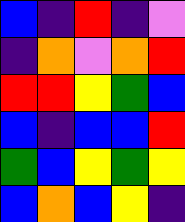[["blue", "indigo", "red", "indigo", "violet"], ["indigo", "orange", "violet", "orange", "red"], ["red", "red", "yellow", "green", "blue"], ["blue", "indigo", "blue", "blue", "red"], ["green", "blue", "yellow", "green", "yellow"], ["blue", "orange", "blue", "yellow", "indigo"]]